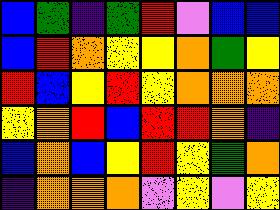[["blue", "green", "indigo", "green", "red", "violet", "blue", "blue"], ["blue", "red", "orange", "yellow", "yellow", "orange", "green", "yellow"], ["red", "blue", "yellow", "red", "yellow", "orange", "orange", "orange"], ["yellow", "orange", "red", "blue", "red", "red", "orange", "indigo"], ["blue", "orange", "blue", "yellow", "red", "yellow", "green", "orange"], ["indigo", "orange", "orange", "orange", "violet", "yellow", "violet", "yellow"]]